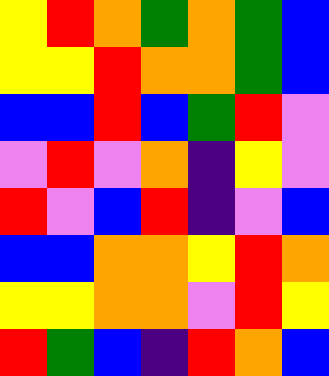[["yellow", "red", "orange", "green", "orange", "green", "blue"], ["yellow", "yellow", "red", "orange", "orange", "green", "blue"], ["blue", "blue", "red", "blue", "green", "red", "violet"], ["violet", "red", "violet", "orange", "indigo", "yellow", "violet"], ["red", "violet", "blue", "red", "indigo", "violet", "blue"], ["blue", "blue", "orange", "orange", "yellow", "red", "orange"], ["yellow", "yellow", "orange", "orange", "violet", "red", "yellow"], ["red", "green", "blue", "indigo", "red", "orange", "blue"]]